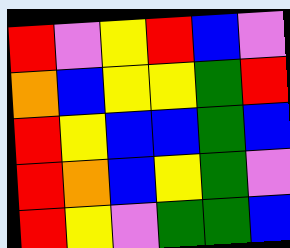[["red", "violet", "yellow", "red", "blue", "violet"], ["orange", "blue", "yellow", "yellow", "green", "red"], ["red", "yellow", "blue", "blue", "green", "blue"], ["red", "orange", "blue", "yellow", "green", "violet"], ["red", "yellow", "violet", "green", "green", "blue"]]